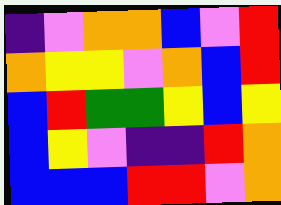[["indigo", "violet", "orange", "orange", "blue", "violet", "red"], ["orange", "yellow", "yellow", "violet", "orange", "blue", "red"], ["blue", "red", "green", "green", "yellow", "blue", "yellow"], ["blue", "yellow", "violet", "indigo", "indigo", "red", "orange"], ["blue", "blue", "blue", "red", "red", "violet", "orange"]]